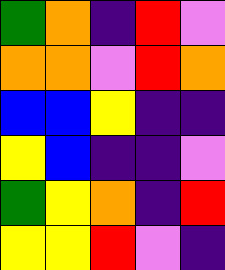[["green", "orange", "indigo", "red", "violet"], ["orange", "orange", "violet", "red", "orange"], ["blue", "blue", "yellow", "indigo", "indigo"], ["yellow", "blue", "indigo", "indigo", "violet"], ["green", "yellow", "orange", "indigo", "red"], ["yellow", "yellow", "red", "violet", "indigo"]]